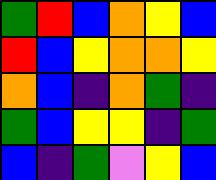[["green", "red", "blue", "orange", "yellow", "blue"], ["red", "blue", "yellow", "orange", "orange", "yellow"], ["orange", "blue", "indigo", "orange", "green", "indigo"], ["green", "blue", "yellow", "yellow", "indigo", "green"], ["blue", "indigo", "green", "violet", "yellow", "blue"]]